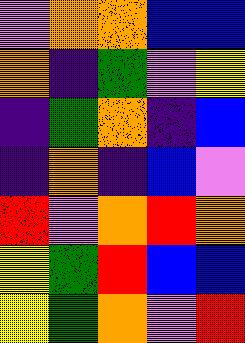[["violet", "orange", "orange", "blue", "blue"], ["orange", "indigo", "green", "violet", "yellow"], ["indigo", "green", "orange", "indigo", "blue"], ["indigo", "orange", "indigo", "blue", "violet"], ["red", "violet", "orange", "red", "orange"], ["yellow", "green", "red", "blue", "blue"], ["yellow", "green", "orange", "violet", "red"]]